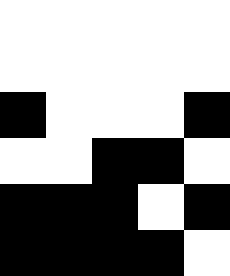[["white", "white", "white", "white", "white"], ["white", "white", "white", "white", "white"], ["black", "white", "white", "white", "black"], ["white", "white", "black", "black", "white"], ["black", "black", "black", "white", "black"], ["black", "black", "black", "black", "white"]]